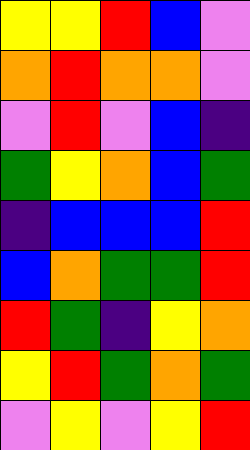[["yellow", "yellow", "red", "blue", "violet"], ["orange", "red", "orange", "orange", "violet"], ["violet", "red", "violet", "blue", "indigo"], ["green", "yellow", "orange", "blue", "green"], ["indigo", "blue", "blue", "blue", "red"], ["blue", "orange", "green", "green", "red"], ["red", "green", "indigo", "yellow", "orange"], ["yellow", "red", "green", "orange", "green"], ["violet", "yellow", "violet", "yellow", "red"]]